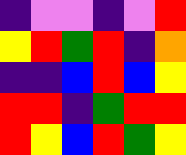[["indigo", "violet", "violet", "indigo", "violet", "red"], ["yellow", "red", "green", "red", "indigo", "orange"], ["indigo", "indigo", "blue", "red", "blue", "yellow"], ["red", "red", "indigo", "green", "red", "red"], ["red", "yellow", "blue", "red", "green", "yellow"]]